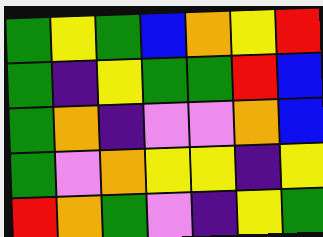[["green", "yellow", "green", "blue", "orange", "yellow", "red"], ["green", "indigo", "yellow", "green", "green", "red", "blue"], ["green", "orange", "indigo", "violet", "violet", "orange", "blue"], ["green", "violet", "orange", "yellow", "yellow", "indigo", "yellow"], ["red", "orange", "green", "violet", "indigo", "yellow", "green"]]